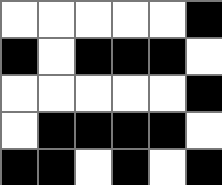[["white", "white", "white", "white", "white", "black"], ["black", "white", "black", "black", "black", "white"], ["white", "white", "white", "white", "white", "black"], ["white", "black", "black", "black", "black", "white"], ["black", "black", "white", "black", "white", "black"]]